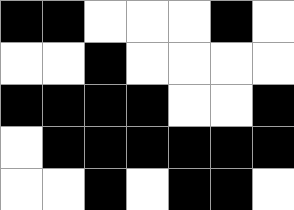[["black", "black", "white", "white", "white", "black", "white"], ["white", "white", "black", "white", "white", "white", "white"], ["black", "black", "black", "black", "white", "white", "black"], ["white", "black", "black", "black", "black", "black", "black"], ["white", "white", "black", "white", "black", "black", "white"]]